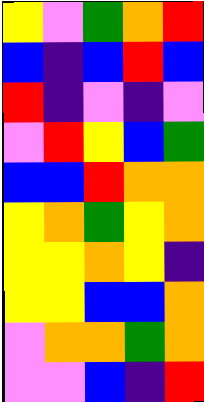[["yellow", "violet", "green", "orange", "red"], ["blue", "indigo", "blue", "red", "blue"], ["red", "indigo", "violet", "indigo", "violet"], ["violet", "red", "yellow", "blue", "green"], ["blue", "blue", "red", "orange", "orange"], ["yellow", "orange", "green", "yellow", "orange"], ["yellow", "yellow", "orange", "yellow", "indigo"], ["yellow", "yellow", "blue", "blue", "orange"], ["violet", "orange", "orange", "green", "orange"], ["violet", "violet", "blue", "indigo", "red"]]